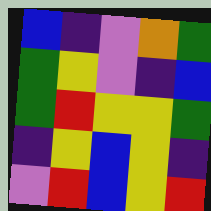[["blue", "indigo", "violet", "orange", "green"], ["green", "yellow", "violet", "indigo", "blue"], ["green", "red", "yellow", "yellow", "green"], ["indigo", "yellow", "blue", "yellow", "indigo"], ["violet", "red", "blue", "yellow", "red"]]